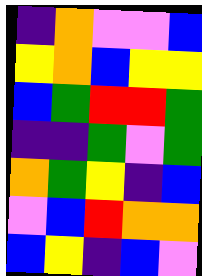[["indigo", "orange", "violet", "violet", "blue"], ["yellow", "orange", "blue", "yellow", "yellow"], ["blue", "green", "red", "red", "green"], ["indigo", "indigo", "green", "violet", "green"], ["orange", "green", "yellow", "indigo", "blue"], ["violet", "blue", "red", "orange", "orange"], ["blue", "yellow", "indigo", "blue", "violet"]]